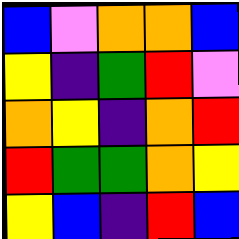[["blue", "violet", "orange", "orange", "blue"], ["yellow", "indigo", "green", "red", "violet"], ["orange", "yellow", "indigo", "orange", "red"], ["red", "green", "green", "orange", "yellow"], ["yellow", "blue", "indigo", "red", "blue"]]